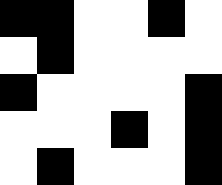[["black", "black", "white", "white", "black", "white"], ["white", "black", "white", "white", "white", "white"], ["black", "white", "white", "white", "white", "black"], ["white", "white", "white", "black", "white", "black"], ["white", "black", "white", "white", "white", "black"]]